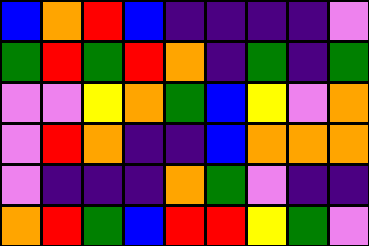[["blue", "orange", "red", "blue", "indigo", "indigo", "indigo", "indigo", "violet"], ["green", "red", "green", "red", "orange", "indigo", "green", "indigo", "green"], ["violet", "violet", "yellow", "orange", "green", "blue", "yellow", "violet", "orange"], ["violet", "red", "orange", "indigo", "indigo", "blue", "orange", "orange", "orange"], ["violet", "indigo", "indigo", "indigo", "orange", "green", "violet", "indigo", "indigo"], ["orange", "red", "green", "blue", "red", "red", "yellow", "green", "violet"]]